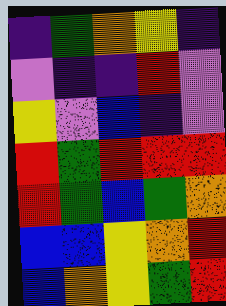[["indigo", "green", "orange", "yellow", "indigo"], ["violet", "indigo", "indigo", "red", "violet"], ["yellow", "violet", "blue", "indigo", "violet"], ["red", "green", "red", "red", "red"], ["red", "green", "blue", "green", "orange"], ["blue", "blue", "yellow", "orange", "red"], ["blue", "orange", "yellow", "green", "red"]]